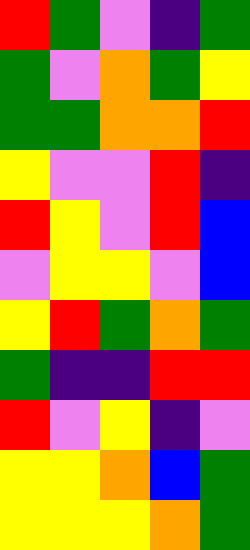[["red", "green", "violet", "indigo", "green"], ["green", "violet", "orange", "green", "yellow"], ["green", "green", "orange", "orange", "red"], ["yellow", "violet", "violet", "red", "indigo"], ["red", "yellow", "violet", "red", "blue"], ["violet", "yellow", "yellow", "violet", "blue"], ["yellow", "red", "green", "orange", "green"], ["green", "indigo", "indigo", "red", "red"], ["red", "violet", "yellow", "indigo", "violet"], ["yellow", "yellow", "orange", "blue", "green"], ["yellow", "yellow", "yellow", "orange", "green"]]